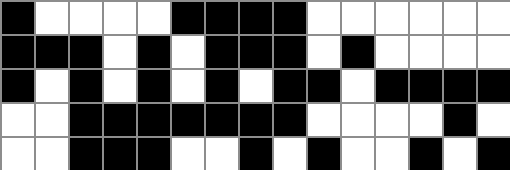[["black", "white", "white", "white", "white", "black", "black", "black", "black", "white", "white", "white", "white", "white", "white"], ["black", "black", "black", "white", "black", "white", "black", "black", "black", "white", "black", "white", "white", "white", "white"], ["black", "white", "black", "white", "black", "white", "black", "white", "black", "black", "white", "black", "black", "black", "black"], ["white", "white", "black", "black", "black", "black", "black", "black", "black", "white", "white", "white", "white", "black", "white"], ["white", "white", "black", "black", "black", "white", "white", "black", "white", "black", "white", "white", "black", "white", "black"]]